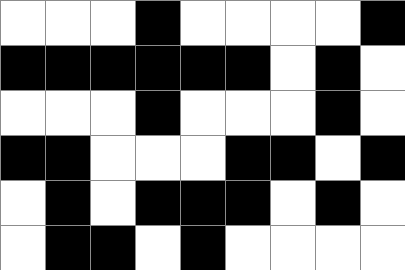[["white", "white", "white", "black", "white", "white", "white", "white", "black"], ["black", "black", "black", "black", "black", "black", "white", "black", "white"], ["white", "white", "white", "black", "white", "white", "white", "black", "white"], ["black", "black", "white", "white", "white", "black", "black", "white", "black"], ["white", "black", "white", "black", "black", "black", "white", "black", "white"], ["white", "black", "black", "white", "black", "white", "white", "white", "white"]]